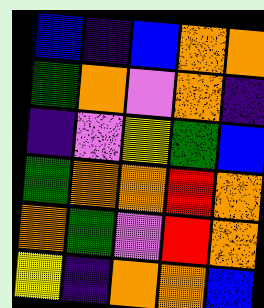[["blue", "indigo", "blue", "orange", "orange"], ["green", "orange", "violet", "orange", "indigo"], ["indigo", "violet", "yellow", "green", "blue"], ["green", "orange", "orange", "red", "orange"], ["orange", "green", "violet", "red", "orange"], ["yellow", "indigo", "orange", "orange", "blue"]]